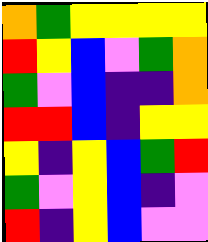[["orange", "green", "yellow", "yellow", "yellow", "yellow"], ["red", "yellow", "blue", "violet", "green", "orange"], ["green", "violet", "blue", "indigo", "indigo", "orange"], ["red", "red", "blue", "indigo", "yellow", "yellow"], ["yellow", "indigo", "yellow", "blue", "green", "red"], ["green", "violet", "yellow", "blue", "indigo", "violet"], ["red", "indigo", "yellow", "blue", "violet", "violet"]]